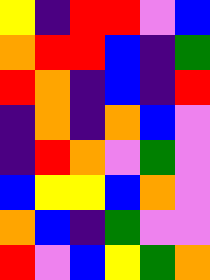[["yellow", "indigo", "red", "red", "violet", "blue"], ["orange", "red", "red", "blue", "indigo", "green"], ["red", "orange", "indigo", "blue", "indigo", "red"], ["indigo", "orange", "indigo", "orange", "blue", "violet"], ["indigo", "red", "orange", "violet", "green", "violet"], ["blue", "yellow", "yellow", "blue", "orange", "violet"], ["orange", "blue", "indigo", "green", "violet", "violet"], ["red", "violet", "blue", "yellow", "green", "orange"]]